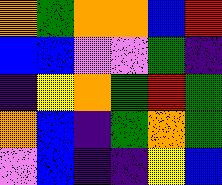[["orange", "green", "orange", "orange", "blue", "red"], ["blue", "blue", "violet", "violet", "green", "indigo"], ["indigo", "yellow", "orange", "green", "red", "green"], ["orange", "blue", "indigo", "green", "orange", "green"], ["violet", "blue", "indigo", "indigo", "yellow", "blue"]]